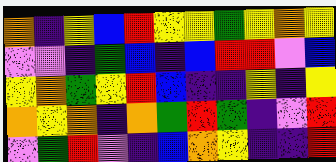[["orange", "indigo", "yellow", "blue", "red", "yellow", "yellow", "green", "yellow", "orange", "yellow"], ["violet", "violet", "indigo", "green", "blue", "indigo", "blue", "red", "red", "violet", "blue"], ["yellow", "orange", "green", "yellow", "red", "blue", "indigo", "indigo", "yellow", "indigo", "yellow"], ["orange", "yellow", "orange", "indigo", "orange", "green", "red", "green", "indigo", "violet", "red"], ["violet", "green", "red", "violet", "indigo", "blue", "orange", "yellow", "indigo", "indigo", "red"]]